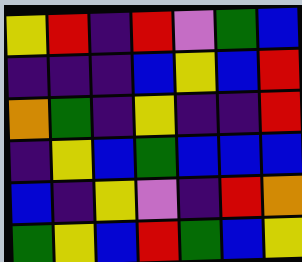[["yellow", "red", "indigo", "red", "violet", "green", "blue"], ["indigo", "indigo", "indigo", "blue", "yellow", "blue", "red"], ["orange", "green", "indigo", "yellow", "indigo", "indigo", "red"], ["indigo", "yellow", "blue", "green", "blue", "blue", "blue"], ["blue", "indigo", "yellow", "violet", "indigo", "red", "orange"], ["green", "yellow", "blue", "red", "green", "blue", "yellow"]]